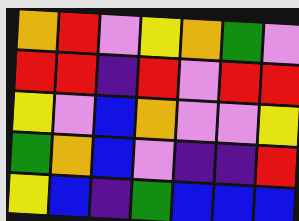[["orange", "red", "violet", "yellow", "orange", "green", "violet"], ["red", "red", "indigo", "red", "violet", "red", "red"], ["yellow", "violet", "blue", "orange", "violet", "violet", "yellow"], ["green", "orange", "blue", "violet", "indigo", "indigo", "red"], ["yellow", "blue", "indigo", "green", "blue", "blue", "blue"]]